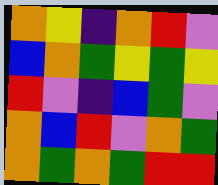[["orange", "yellow", "indigo", "orange", "red", "violet"], ["blue", "orange", "green", "yellow", "green", "yellow"], ["red", "violet", "indigo", "blue", "green", "violet"], ["orange", "blue", "red", "violet", "orange", "green"], ["orange", "green", "orange", "green", "red", "red"]]